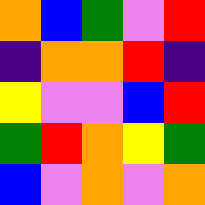[["orange", "blue", "green", "violet", "red"], ["indigo", "orange", "orange", "red", "indigo"], ["yellow", "violet", "violet", "blue", "red"], ["green", "red", "orange", "yellow", "green"], ["blue", "violet", "orange", "violet", "orange"]]